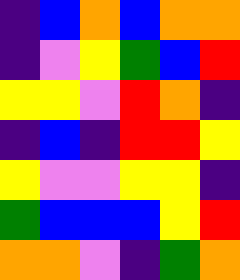[["indigo", "blue", "orange", "blue", "orange", "orange"], ["indigo", "violet", "yellow", "green", "blue", "red"], ["yellow", "yellow", "violet", "red", "orange", "indigo"], ["indigo", "blue", "indigo", "red", "red", "yellow"], ["yellow", "violet", "violet", "yellow", "yellow", "indigo"], ["green", "blue", "blue", "blue", "yellow", "red"], ["orange", "orange", "violet", "indigo", "green", "orange"]]